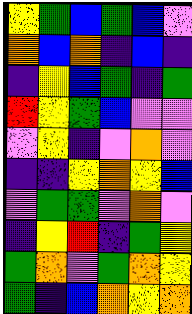[["yellow", "green", "blue", "green", "blue", "violet"], ["orange", "blue", "orange", "indigo", "blue", "indigo"], ["indigo", "yellow", "blue", "green", "indigo", "green"], ["red", "yellow", "green", "blue", "violet", "violet"], ["violet", "yellow", "indigo", "violet", "orange", "violet"], ["indigo", "indigo", "yellow", "orange", "yellow", "blue"], ["violet", "green", "green", "violet", "orange", "violet"], ["indigo", "yellow", "red", "indigo", "green", "yellow"], ["green", "orange", "violet", "green", "orange", "yellow"], ["green", "indigo", "blue", "orange", "yellow", "orange"]]